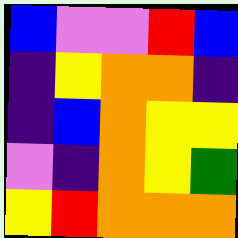[["blue", "violet", "violet", "red", "blue"], ["indigo", "yellow", "orange", "orange", "indigo"], ["indigo", "blue", "orange", "yellow", "yellow"], ["violet", "indigo", "orange", "yellow", "green"], ["yellow", "red", "orange", "orange", "orange"]]